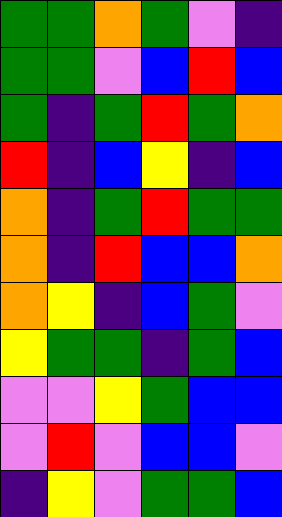[["green", "green", "orange", "green", "violet", "indigo"], ["green", "green", "violet", "blue", "red", "blue"], ["green", "indigo", "green", "red", "green", "orange"], ["red", "indigo", "blue", "yellow", "indigo", "blue"], ["orange", "indigo", "green", "red", "green", "green"], ["orange", "indigo", "red", "blue", "blue", "orange"], ["orange", "yellow", "indigo", "blue", "green", "violet"], ["yellow", "green", "green", "indigo", "green", "blue"], ["violet", "violet", "yellow", "green", "blue", "blue"], ["violet", "red", "violet", "blue", "blue", "violet"], ["indigo", "yellow", "violet", "green", "green", "blue"]]